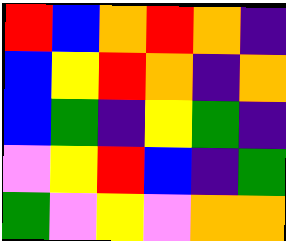[["red", "blue", "orange", "red", "orange", "indigo"], ["blue", "yellow", "red", "orange", "indigo", "orange"], ["blue", "green", "indigo", "yellow", "green", "indigo"], ["violet", "yellow", "red", "blue", "indigo", "green"], ["green", "violet", "yellow", "violet", "orange", "orange"]]